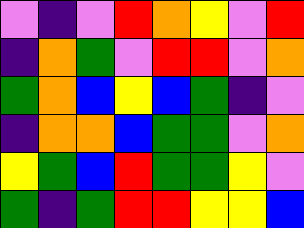[["violet", "indigo", "violet", "red", "orange", "yellow", "violet", "red"], ["indigo", "orange", "green", "violet", "red", "red", "violet", "orange"], ["green", "orange", "blue", "yellow", "blue", "green", "indigo", "violet"], ["indigo", "orange", "orange", "blue", "green", "green", "violet", "orange"], ["yellow", "green", "blue", "red", "green", "green", "yellow", "violet"], ["green", "indigo", "green", "red", "red", "yellow", "yellow", "blue"]]